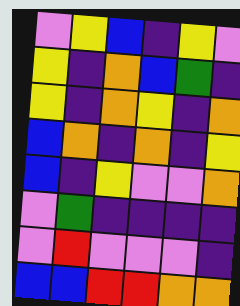[["violet", "yellow", "blue", "indigo", "yellow", "violet"], ["yellow", "indigo", "orange", "blue", "green", "indigo"], ["yellow", "indigo", "orange", "yellow", "indigo", "orange"], ["blue", "orange", "indigo", "orange", "indigo", "yellow"], ["blue", "indigo", "yellow", "violet", "violet", "orange"], ["violet", "green", "indigo", "indigo", "indigo", "indigo"], ["violet", "red", "violet", "violet", "violet", "indigo"], ["blue", "blue", "red", "red", "orange", "orange"]]